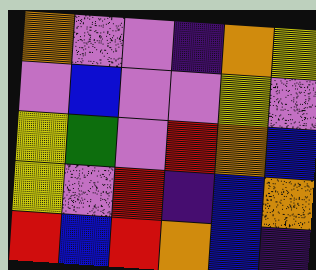[["orange", "violet", "violet", "indigo", "orange", "yellow"], ["violet", "blue", "violet", "violet", "yellow", "violet"], ["yellow", "green", "violet", "red", "orange", "blue"], ["yellow", "violet", "red", "indigo", "blue", "orange"], ["red", "blue", "red", "orange", "blue", "indigo"]]